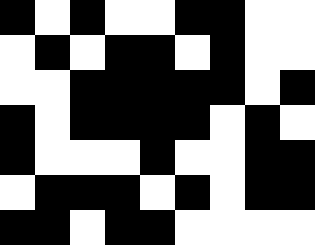[["black", "white", "black", "white", "white", "black", "black", "white", "white"], ["white", "black", "white", "black", "black", "white", "black", "white", "white"], ["white", "white", "black", "black", "black", "black", "black", "white", "black"], ["black", "white", "black", "black", "black", "black", "white", "black", "white"], ["black", "white", "white", "white", "black", "white", "white", "black", "black"], ["white", "black", "black", "black", "white", "black", "white", "black", "black"], ["black", "black", "white", "black", "black", "white", "white", "white", "white"]]